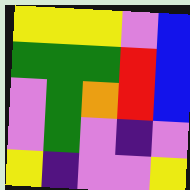[["yellow", "yellow", "yellow", "violet", "blue"], ["green", "green", "green", "red", "blue"], ["violet", "green", "orange", "red", "blue"], ["violet", "green", "violet", "indigo", "violet"], ["yellow", "indigo", "violet", "violet", "yellow"]]